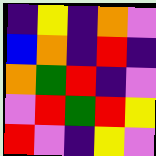[["indigo", "yellow", "indigo", "orange", "violet"], ["blue", "orange", "indigo", "red", "indigo"], ["orange", "green", "red", "indigo", "violet"], ["violet", "red", "green", "red", "yellow"], ["red", "violet", "indigo", "yellow", "violet"]]